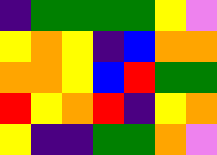[["indigo", "green", "green", "green", "green", "yellow", "violet"], ["yellow", "orange", "yellow", "indigo", "blue", "orange", "orange"], ["orange", "orange", "yellow", "blue", "red", "green", "green"], ["red", "yellow", "orange", "red", "indigo", "yellow", "orange"], ["yellow", "indigo", "indigo", "green", "green", "orange", "violet"]]